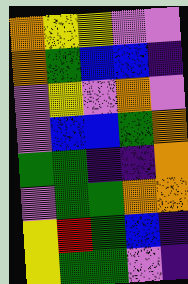[["orange", "yellow", "yellow", "violet", "violet"], ["orange", "green", "blue", "blue", "indigo"], ["violet", "yellow", "violet", "orange", "violet"], ["violet", "blue", "blue", "green", "orange"], ["green", "green", "indigo", "indigo", "orange"], ["violet", "green", "green", "orange", "orange"], ["yellow", "red", "green", "blue", "indigo"], ["yellow", "green", "green", "violet", "indigo"]]